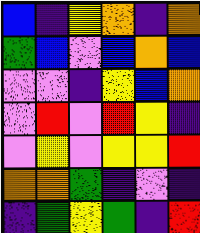[["blue", "indigo", "yellow", "orange", "indigo", "orange"], ["green", "blue", "violet", "blue", "orange", "blue"], ["violet", "violet", "indigo", "yellow", "blue", "orange"], ["violet", "red", "violet", "red", "yellow", "indigo"], ["violet", "yellow", "violet", "yellow", "yellow", "red"], ["orange", "orange", "green", "indigo", "violet", "indigo"], ["indigo", "green", "yellow", "green", "indigo", "red"]]